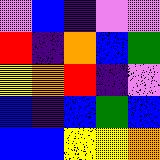[["violet", "blue", "indigo", "violet", "violet"], ["red", "indigo", "orange", "blue", "green"], ["yellow", "orange", "red", "indigo", "violet"], ["blue", "indigo", "blue", "green", "blue"], ["blue", "blue", "yellow", "yellow", "orange"]]